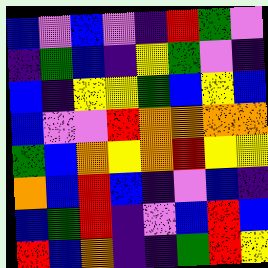[["blue", "violet", "blue", "violet", "indigo", "red", "green", "violet"], ["indigo", "green", "blue", "indigo", "yellow", "green", "violet", "indigo"], ["blue", "indigo", "yellow", "yellow", "green", "blue", "yellow", "blue"], ["blue", "violet", "violet", "red", "orange", "orange", "orange", "orange"], ["green", "blue", "orange", "yellow", "orange", "red", "yellow", "yellow"], ["orange", "blue", "red", "blue", "indigo", "violet", "blue", "indigo"], ["blue", "green", "red", "indigo", "violet", "blue", "red", "blue"], ["red", "blue", "orange", "indigo", "indigo", "green", "red", "yellow"]]